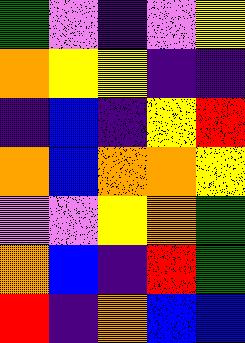[["green", "violet", "indigo", "violet", "yellow"], ["orange", "yellow", "yellow", "indigo", "indigo"], ["indigo", "blue", "indigo", "yellow", "red"], ["orange", "blue", "orange", "orange", "yellow"], ["violet", "violet", "yellow", "orange", "green"], ["orange", "blue", "indigo", "red", "green"], ["red", "indigo", "orange", "blue", "blue"]]